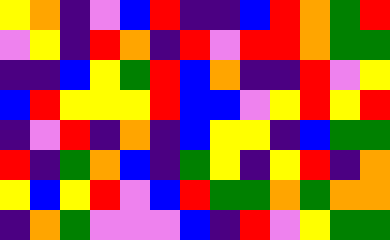[["yellow", "orange", "indigo", "violet", "blue", "red", "indigo", "indigo", "blue", "red", "orange", "green", "red"], ["violet", "yellow", "indigo", "red", "orange", "indigo", "red", "violet", "red", "red", "orange", "green", "green"], ["indigo", "indigo", "blue", "yellow", "green", "red", "blue", "orange", "indigo", "indigo", "red", "violet", "yellow"], ["blue", "red", "yellow", "yellow", "yellow", "red", "blue", "blue", "violet", "yellow", "red", "yellow", "red"], ["indigo", "violet", "red", "indigo", "orange", "indigo", "blue", "yellow", "yellow", "indigo", "blue", "green", "green"], ["red", "indigo", "green", "orange", "blue", "indigo", "green", "yellow", "indigo", "yellow", "red", "indigo", "orange"], ["yellow", "blue", "yellow", "red", "violet", "blue", "red", "green", "green", "orange", "green", "orange", "orange"], ["indigo", "orange", "green", "violet", "violet", "violet", "blue", "indigo", "red", "violet", "yellow", "green", "green"]]